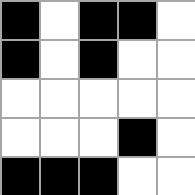[["black", "white", "black", "black", "white"], ["black", "white", "black", "white", "white"], ["white", "white", "white", "white", "white"], ["white", "white", "white", "black", "white"], ["black", "black", "black", "white", "white"]]